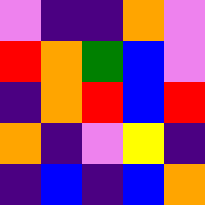[["violet", "indigo", "indigo", "orange", "violet"], ["red", "orange", "green", "blue", "violet"], ["indigo", "orange", "red", "blue", "red"], ["orange", "indigo", "violet", "yellow", "indigo"], ["indigo", "blue", "indigo", "blue", "orange"]]